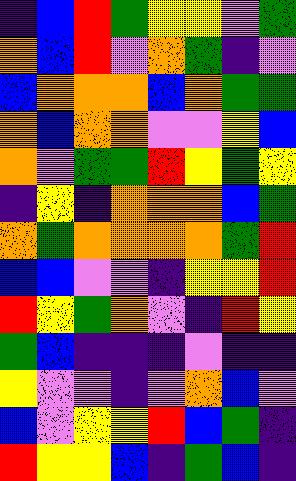[["indigo", "blue", "red", "green", "yellow", "yellow", "violet", "green"], ["orange", "blue", "red", "violet", "orange", "green", "indigo", "violet"], ["blue", "orange", "orange", "orange", "blue", "orange", "green", "green"], ["orange", "blue", "orange", "orange", "violet", "violet", "yellow", "blue"], ["orange", "violet", "green", "green", "red", "yellow", "green", "yellow"], ["indigo", "yellow", "indigo", "orange", "orange", "orange", "blue", "green"], ["orange", "green", "orange", "orange", "orange", "orange", "green", "red"], ["blue", "blue", "violet", "violet", "indigo", "yellow", "yellow", "red"], ["red", "yellow", "green", "orange", "violet", "indigo", "red", "yellow"], ["green", "blue", "indigo", "indigo", "indigo", "violet", "indigo", "indigo"], ["yellow", "violet", "violet", "indigo", "violet", "orange", "blue", "violet"], ["blue", "violet", "yellow", "yellow", "red", "blue", "green", "indigo"], ["red", "yellow", "yellow", "blue", "indigo", "green", "blue", "indigo"]]